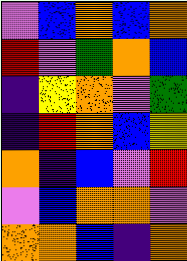[["violet", "blue", "orange", "blue", "orange"], ["red", "violet", "green", "orange", "blue"], ["indigo", "yellow", "orange", "violet", "green"], ["indigo", "red", "orange", "blue", "yellow"], ["orange", "indigo", "blue", "violet", "red"], ["violet", "blue", "orange", "orange", "violet"], ["orange", "orange", "blue", "indigo", "orange"]]